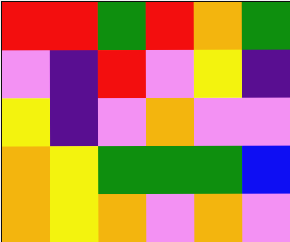[["red", "red", "green", "red", "orange", "green"], ["violet", "indigo", "red", "violet", "yellow", "indigo"], ["yellow", "indigo", "violet", "orange", "violet", "violet"], ["orange", "yellow", "green", "green", "green", "blue"], ["orange", "yellow", "orange", "violet", "orange", "violet"]]